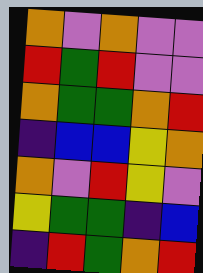[["orange", "violet", "orange", "violet", "violet"], ["red", "green", "red", "violet", "violet"], ["orange", "green", "green", "orange", "red"], ["indigo", "blue", "blue", "yellow", "orange"], ["orange", "violet", "red", "yellow", "violet"], ["yellow", "green", "green", "indigo", "blue"], ["indigo", "red", "green", "orange", "red"]]